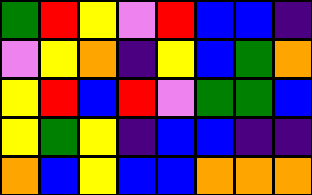[["green", "red", "yellow", "violet", "red", "blue", "blue", "indigo"], ["violet", "yellow", "orange", "indigo", "yellow", "blue", "green", "orange"], ["yellow", "red", "blue", "red", "violet", "green", "green", "blue"], ["yellow", "green", "yellow", "indigo", "blue", "blue", "indigo", "indigo"], ["orange", "blue", "yellow", "blue", "blue", "orange", "orange", "orange"]]